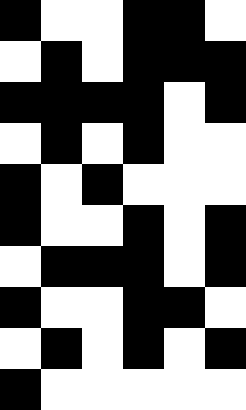[["black", "white", "white", "black", "black", "white"], ["white", "black", "white", "black", "black", "black"], ["black", "black", "black", "black", "white", "black"], ["white", "black", "white", "black", "white", "white"], ["black", "white", "black", "white", "white", "white"], ["black", "white", "white", "black", "white", "black"], ["white", "black", "black", "black", "white", "black"], ["black", "white", "white", "black", "black", "white"], ["white", "black", "white", "black", "white", "black"], ["black", "white", "white", "white", "white", "white"]]